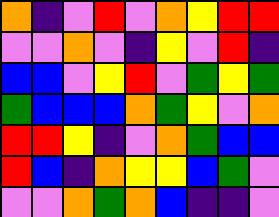[["orange", "indigo", "violet", "red", "violet", "orange", "yellow", "red", "red"], ["violet", "violet", "orange", "violet", "indigo", "yellow", "violet", "red", "indigo"], ["blue", "blue", "violet", "yellow", "red", "violet", "green", "yellow", "green"], ["green", "blue", "blue", "blue", "orange", "green", "yellow", "violet", "orange"], ["red", "red", "yellow", "indigo", "violet", "orange", "green", "blue", "blue"], ["red", "blue", "indigo", "orange", "yellow", "yellow", "blue", "green", "violet"], ["violet", "violet", "orange", "green", "orange", "blue", "indigo", "indigo", "violet"]]